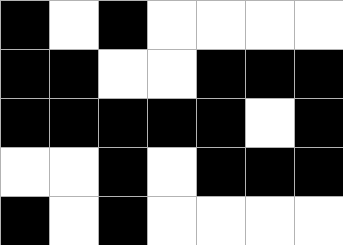[["black", "white", "black", "white", "white", "white", "white"], ["black", "black", "white", "white", "black", "black", "black"], ["black", "black", "black", "black", "black", "white", "black"], ["white", "white", "black", "white", "black", "black", "black"], ["black", "white", "black", "white", "white", "white", "white"]]